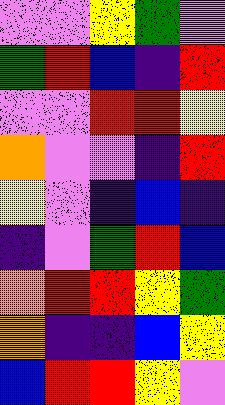[["violet", "violet", "yellow", "green", "violet"], ["green", "red", "blue", "indigo", "red"], ["violet", "violet", "red", "red", "yellow"], ["orange", "violet", "violet", "indigo", "red"], ["yellow", "violet", "indigo", "blue", "indigo"], ["indigo", "violet", "green", "red", "blue"], ["orange", "red", "red", "yellow", "green"], ["orange", "indigo", "indigo", "blue", "yellow"], ["blue", "red", "red", "yellow", "violet"]]